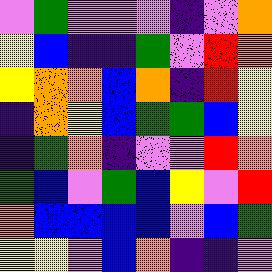[["violet", "green", "violet", "violet", "violet", "indigo", "violet", "orange"], ["yellow", "blue", "indigo", "indigo", "green", "violet", "red", "orange"], ["yellow", "orange", "orange", "blue", "orange", "indigo", "red", "yellow"], ["indigo", "orange", "yellow", "blue", "green", "green", "blue", "yellow"], ["indigo", "green", "orange", "indigo", "violet", "violet", "red", "orange"], ["green", "blue", "violet", "green", "blue", "yellow", "violet", "red"], ["orange", "blue", "blue", "blue", "blue", "violet", "blue", "green"], ["yellow", "yellow", "violet", "blue", "orange", "indigo", "indigo", "violet"]]